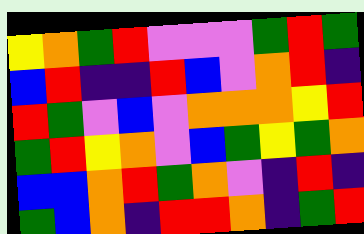[["yellow", "orange", "green", "red", "violet", "violet", "violet", "green", "red", "green"], ["blue", "red", "indigo", "indigo", "red", "blue", "violet", "orange", "red", "indigo"], ["red", "green", "violet", "blue", "violet", "orange", "orange", "orange", "yellow", "red"], ["green", "red", "yellow", "orange", "violet", "blue", "green", "yellow", "green", "orange"], ["blue", "blue", "orange", "red", "green", "orange", "violet", "indigo", "red", "indigo"], ["green", "blue", "orange", "indigo", "red", "red", "orange", "indigo", "green", "red"]]